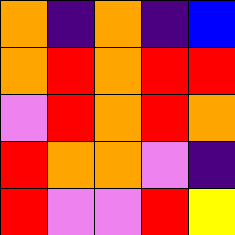[["orange", "indigo", "orange", "indigo", "blue"], ["orange", "red", "orange", "red", "red"], ["violet", "red", "orange", "red", "orange"], ["red", "orange", "orange", "violet", "indigo"], ["red", "violet", "violet", "red", "yellow"]]